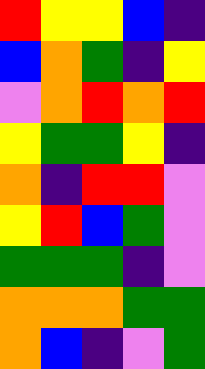[["red", "yellow", "yellow", "blue", "indigo"], ["blue", "orange", "green", "indigo", "yellow"], ["violet", "orange", "red", "orange", "red"], ["yellow", "green", "green", "yellow", "indigo"], ["orange", "indigo", "red", "red", "violet"], ["yellow", "red", "blue", "green", "violet"], ["green", "green", "green", "indigo", "violet"], ["orange", "orange", "orange", "green", "green"], ["orange", "blue", "indigo", "violet", "green"]]